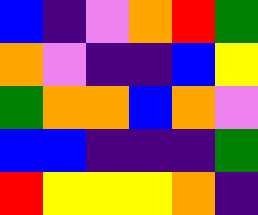[["blue", "indigo", "violet", "orange", "red", "green"], ["orange", "violet", "indigo", "indigo", "blue", "yellow"], ["green", "orange", "orange", "blue", "orange", "violet"], ["blue", "blue", "indigo", "indigo", "indigo", "green"], ["red", "yellow", "yellow", "yellow", "orange", "indigo"]]